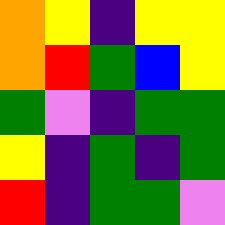[["orange", "yellow", "indigo", "yellow", "yellow"], ["orange", "red", "green", "blue", "yellow"], ["green", "violet", "indigo", "green", "green"], ["yellow", "indigo", "green", "indigo", "green"], ["red", "indigo", "green", "green", "violet"]]